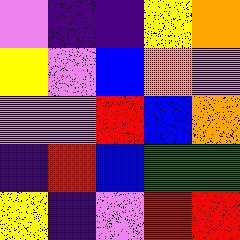[["violet", "indigo", "indigo", "yellow", "orange"], ["yellow", "violet", "blue", "orange", "violet"], ["violet", "violet", "red", "blue", "orange"], ["indigo", "red", "blue", "green", "green"], ["yellow", "indigo", "violet", "red", "red"]]